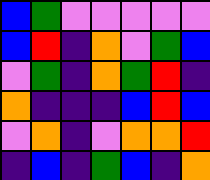[["blue", "green", "violet", "violet", "violet", "violet", "violet"], ["blue", "red", "indigo", "orange", "violet", "green", "blue"], ["violet", "green", "indigo", "orange", "green", "red", "indigo"], ["orange", "indigo", "indigo", "indigo", "blue", "red", "blue"], ["violet", "orange", "indigo", "violet", "orange", "orange", "red"], ["indigo", "blue", "indigo", "green", "blue", "indigo", "orange"]]